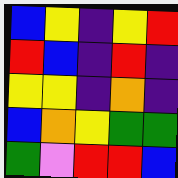[["blue", "yellow", "indigo", "yellow", "red"], ["red", "blue", "indigo", "red", "indigo"], ["yellow", "yellow", "indigo", "orange", "indigo"], ["blue", "orange", "yellow", "green", "green"], ["green", "violet", "red", "red", "blue"]]